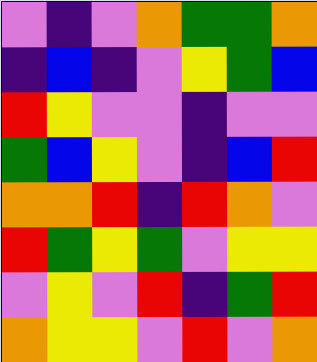[["violet", "indigo", "violet", "orange", "green", "green", "orange"], ["indigo", "blue", "indigo", "violet", "yellow", "green", "blue"], ["red", "yellow", "violet", "violet", "indigo", "violet", "violet"], ["green", "blue", "yellow", "violet", "indigo", "blue", "red"], ["orange", "orange", "red", "indigo", "red", "orange", "violet"], ["red", "green", "yellow", "green", "violet", "yellow", "yellow"], ["violet", "yellow", "violet", "red", "indigo", "green", "red"], ["orange", "yellow", "yellow", "violet", "red", "violet", "orange"]]